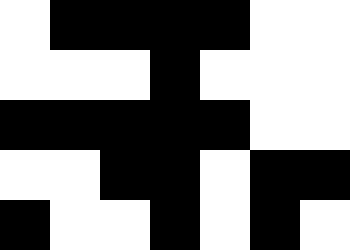[["white", "black", "black", "black", "black", "white", "white"], ["white", "white", "white", "black", "white", "white", "white"], ["black", "black", "black", "black", "black", "white", "white"], ["white", "white", "black", "black", "white", "black", "black"], ["black", "white", "white", "black", "white", "black", "white"]]